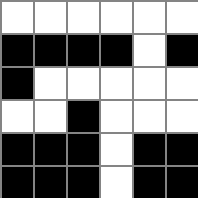[["white", "white", "white", "white", "white", "white"], ["black", "black", "black", "black", "white", "black"], ["black", "white", "white", "white", "white", "white"], ["white", "white", "black", "white", "white", "white"], ["black", "black", "black", "white", "black", "black"], ["black", "black", "black", "white", "black", "black"]]